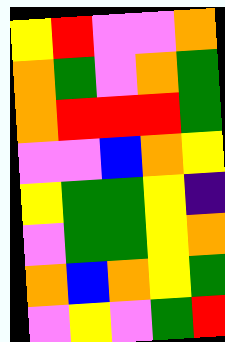[["yellow", "red", "violet", "violet", "orange"], ["orange", "green", "violet", "orange", "green"], ["orange", "red", "red", "red", "green"], ["violet", "violet", "blue", "orange", "yellow"], ["yellow", "green", "green", "yellow", "indigo"], ["violet", "green", "green", "yellow", "orange"], ["orange", "blue", "orange", "yellow", "green"], ["violet", "yellow", "violet", "green", "red"]]